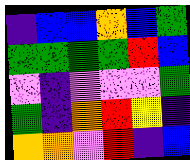[["indigo", "blue", "blue", "orange", "blue", "green"], ["green", "green", "green", "green", "red", "blue"], ["violet", "indigo", "violet", "violet", "violet", "green"], ["green", "indigo", "orange", "red", "yellow", "indigo"], ["orange", "orange", "violet", "red", "indigo", "blue"]]